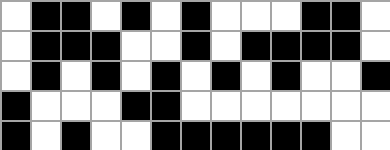[["white", "black", "black", "white", "black", "white", "black", "white", "white", "white", "black", "black", "white"], ["white", "black", "black", "black", "white", "white", "black", "white", "black", "black", "black", "black", "white"], ["white", "black", "white", "black", "white", "black", "white", "black", "white", "black", "white", "white", "black"], ["black", "white", "white", "white", "black", "black", "white", "white", "white", "white", "white", "white", "white"], ["black", "white", "black", "white", "white", "black", "black", "black", "black", "black", "black", "white", "white"]]